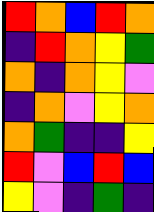[["red", "orange", "blue", "red", "orange"], ["indigo", "red", "orange", "yellow", "green"], ["orange", "indigo", "orange", "yellow", "violet"], ["indigo", "orange", "violet", "yellow", "orange"], ["orange", "green", "indigo", "indigo", "yellow"], ["red", "violet", "blue", "red", "blue"], ["yellow", "violet", "indigo", "green", "indigo"]]